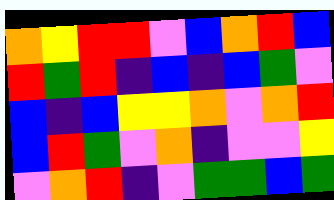[["orange", "yellow", "red", "red", "violet", "blue", "orange", "red", "blue"], ["red", "green", "red", "indigo", "blue", "indigo", "blue", "green", "violet"], ["blue", "indigo", "blue", "yellow", "yellow", "orange", "violet", "orange", "red"], ["blue", "red", "green", "violet", "orange", "indigo", "violet", "violet", "yellow"], ["violet", "orange", "red", "indigo", "violet", "green", "green", "blue", "green"]]